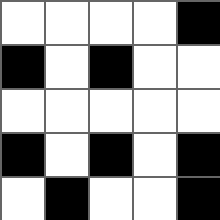[["white", "white", "white", "white", "black"], ["black", "white", "black", "white", "white"], ["white", "white", "white", "white", "white"], ["black", "white", "black", "white", "black"], ["white", "black", "white", "white", "black"]]